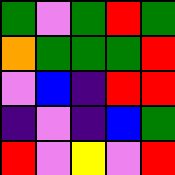[["green", "violet", "green", "red", "green"], ["orange", "green", "green", "green", "red"], ["violet", "blue", "indigo", "red", "red"], ["indigo", "violet", "indigo", "blue", "green"], ["red", "violet", "yellow", "violet", "red"]]